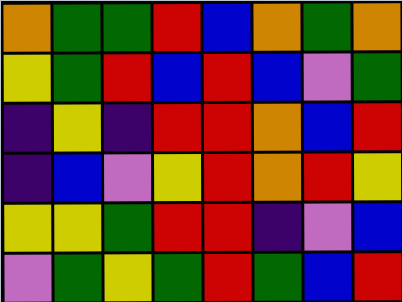[["orange", "green", "green", "red", "blue", "orange", "green", "orange"], ["yellow", "green", "red", "blue", "red", "blue", "violet", "green"], ["indigo", "yellow", "indigo", "red", "red", "orange", "blue", "red"], ["indigo", "blue", "violet", "yellow", "red", "orange", "red", "yellow"], ["yellow", "yellow", "green", "red", "red", "indigo", "violet", "blue"], ["violet", "green", "yellow", "green", "red", "green", "blue", "red"]]